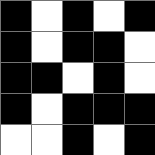[["black", "white", "black", "white", "black"], ["black", "white", "black", "black", "white"], ["black", "black", "white", "black", "white"], ["black", "white", "black", "black", "black"], ["white", "white", "black", "white", "black"]]